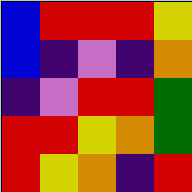[["blue", "red", "red", "red", "yellow"], ["blue", "indigo", "violet", "indigo", "orange"], ["indigo", "violet", "red", "red", "green"], ["red", "red", "yellow", "orange", "green"], ["red", "yellow", "orange", "indigo", "red"]]